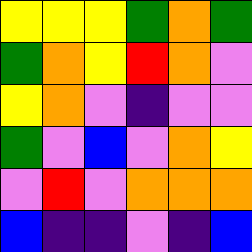[["yellow", "yellow", "yellow", "green", "orange", "green"], ["green", "orange", "yellow", "red", "orange", "violet"], ["yellow", "orange", "violet", "indigo", "violet", "violet"], ["green", "violet", "blue", "violet", "orange", "yellow"], ["violet", "red", "violet", "orange", "orange", "orange"], ["blue", "indigo", "indigo", "violet", "indigo", "blue"]]